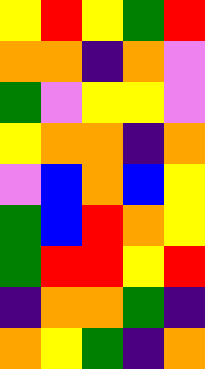[["yellow", "red", "yellow", "green", "red"], ["orange", "orange", "indigo", "orange", "violet"], ["green", "violet", "yellow", "yellow", "violet"], ["yellow", "orange", "orange", "indigo", "orange"], ["violet", "blue", "orange", "blue", "yellow"], ["green", "blue", "red", "orange", "yellow"], ["green", "red", "red", "yellow", "red"], ["indigo", "orange", "orange", "green", "indigo"], ["orange", "yellow", "green", "indigo", "orange"]]